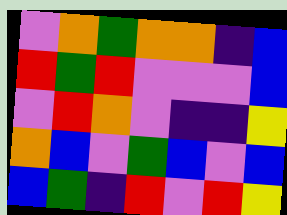[["violet", "orange", "green", "orange", "orange", "indigo", "blue"], ["red", "green", "red", "violet", "violet", "violet", "blue"], ["violet", "red", "orange", "violet", "indigo", "indigo", "yellow"], ["orange", "blue", "violet", "green", "blue", "violet", "blue"], ["blue", "green", "indigo", "red", "violet", "red", "yellow"]]